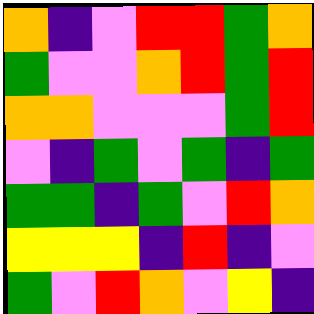[["orange", "indigo", "violet", "red", "red", "green", "orange"], ["green", "violet", "violet", "orange", "red", "green", "red"], ["orange", "orange", "violet", "violet", "violet", "green", "red"], ["violet", "indigo", "green", "violet", "green", "indigo", "green"], ["green", "green", "indigo", "green", "violet", "red", "orange"], ["yellow", "yellow", "yellow", "indigo", "red", "indigo", "violet"], ["green", "violet", "red", "orange", "violet", "yellow", "indigo"]]